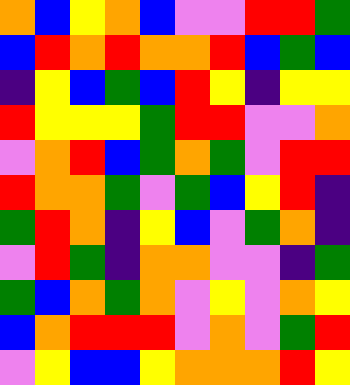[["orange", "blue", "yellow", "orange", "blue", "violet", "violet", "red", "red", "green"], ["blue", "red", "orange", "red", "orange", "orange", "red", "blue", "green", "blue"], ["indigo", "yellow", "blue", "green", "blue", "red", "yellow", "indigo", "yellow", "yellow"], ["red", "yellow", "yellow", "yellow", "green", "red", "red", "violet", "violet", "orange"], ["violet", "orange", "red", "blue", "green", "orange", "green", "violet", "red", "red"], ["red", "orange", "orange", "green", "violet", "green", "blue", "yellow", "red", "indigo"], ["green", "red", "orange", "indigo", "yellow", "blue", "violet", "green", "orange", "indigo"], ["violet", "red", "green", "indigo", "orange", "orange", "violet", "violet", "indigo", "green"], ["green", "blue", "orange", "green", "orange", "violet", "yellow", "violet", "orange", "yellow"], ["blue", "orange", "red", "red", "red", "violet", "orange", "violet", "green", "red"], ["violet", "yellow", "blue", "blue", "yellow", "orange", "orange", "orange", "red", "yellow"]]